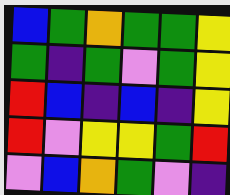[["blue", "green", "orange", "green", "green", "yellow"], ["green", "indigo", "green", "violet", "green", "yellow"], ["red", "blue", "indigo", "blue", "indigo", "yellow"], ["red", "violet", "yellow", "yellow", "green", "red"], ["violet", "blue", "orange", "green", "violet", "indigo"]]